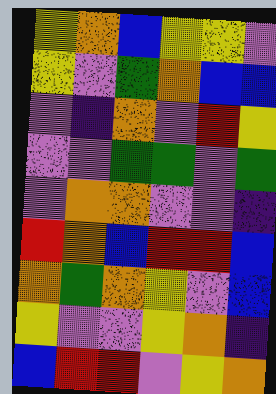[["yellow", "orange", "blue", "yellow", "yellow", "violet"], ["yellow", "violet", "green", "orange", "blue", "blue"], ["violet", "indigo", "orange", "violet", "red", "yellow"], ["violet", "violet", "green", "green", "violet", "green"], ["violet", "orange", "orange", "violet", "violet", "indigo"], ["red", "orange", "blue", "red", "red", "blue"], ["orange", "green", "orange", "yellow", "violet", "blue"], ["yellow", "violet", "violet", "yellow", "orange", "indigo"], ["blue", "red", "red", "violet", "yellow", "orange"]]